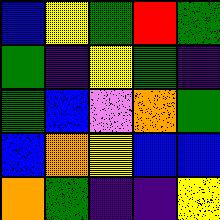[["blue", "yellow", "green", "red", "green"], ["green", "indigo", "yellow", "green", "indigo"], ["green", "blue", "violet", "orange", "green"], ["blue", "orange", "yellow", "blue", "blue"], ["orange", "green", "indigo", "indigo", "yellow"]]